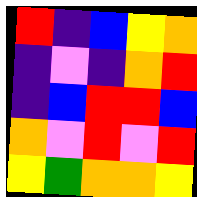[["red", "indigo", "blue", "yellow", "orange"], ["indigo", "violet", "indigo", "orange", "red"], ["indigo", "blue", "red", "red", "blue"], ["orange", "violet", "red", "violet", "red"], ["yellow", "green", "orange", "orange", "yellow"]]